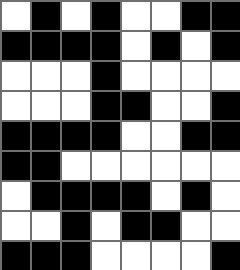[["white", "black", "white", "black", "white", "white", "black", "black"], ["black", "black", "black", "black", "white", "black", "white", "black"], ["white", "white", "white", "black", "white", "white", "white", "white"], ["white", "white", "white", "black", "black", "white", "white", "black"], ["black", "black", "black", "black", "white", "white", "black", "black"], ["black", "black", "white", "white", "white", "white", "white", "white"], ["white", "black", "black", "black", "black", "white", "black", "white"], ["white", "white", "black", "white", "black", "black", "white", "white"], ["black", "black", "black", "white", "white", "white", "white", "black"]]